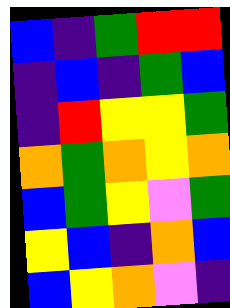[["blue", "indigo", "green", "red", "red"], ["indigo", "blue", "indigo", "green", "blue"], ["indigo", "red", "yellow", "yellow", "green"], ["orange", "green", "orange", "yellow", "orange"], ["blue", "green", "yellow", "violet", "green"], ["yellow", "blue", "indigo", "orange", "blue"], ["blue", "yellow", "orange", "violet", "indigo"]]